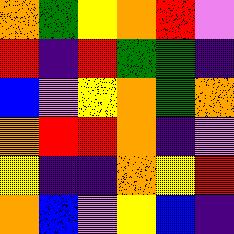[["orange", "green", "yellow", "orange", "red", "violet"], ["red", "indigo", "red", "green", "green", "indigo"], ["blue", "violet", "yellow", "orange", "green", "orange"], ["orange", "red", "red", "orange", "indigo", "violet"], ["yellow", "indigo", "indigo", "orange", "yellow", "red"], ["orange", "blue", "violet", "yellow", "blue", "indigo"]]